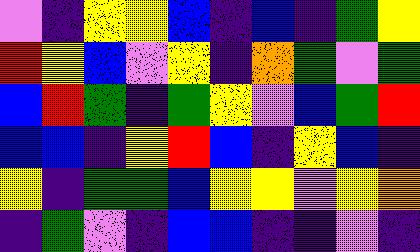[["violet", "indigo", "yellow", "yellow", "blue", "indigo", "blue", "indigo", "green", "yellow"], ["red", "yellow", "blue", "violet", "yellow", "indigo", "orange", "green", "violet", "green"], ["blue", "red", "green", "indigo", "green", "yellow", "violet", "blue", "green", "red"], ["blue", "blue", "indigo", "yellow", "red", "blue", "indigo", "yellow", "blue", "indigo"], ["yellow", "indigo", "green", "green", "blue", "yellow", "yellow", "violet", "yellow", "orange"], ["indigo", "green", "violet", "indigo", "blue", "blue", "indigo", "indigo", "violet", "indigo"]]